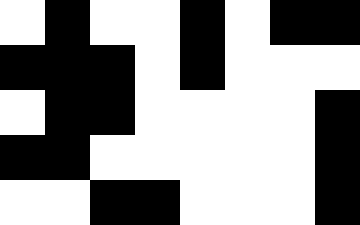[["white", "black", "white", "white", "black", "white", "black", "black"], ["black", "black", "black", "white", "black", "white", "white", "white"], ["white", "black", "black", "white", "white", "white", "white", "black"], ["black", "black", "white", "white", "white", "white", "white", "black"], ["white", "white", "black", "black", "white", "white", "white", "black"]]